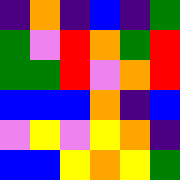[["indigo", "orange", "indigo", "blue", "indigo", "green"], ["green", "violet", "red", "orange", "green", "red"], ["green", "green", "red", "violet", "orange", "red"], ["blue", "blue", "blue", "orange", "indigo", "blue"], ["violet", "yellow", "violet", "yellow", "orange", "indigo"], ["blue", "blue", "yellow", "orange", "yellow", "green"]]